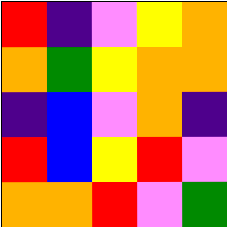[["red", "indigo", "violet", "yellow", "orange"], ["orange", "green", "yellow", "orange", "orange"], ["indigo", "blue", "violet", "orange", "indigo"], ["red", "blue", "yellow", "red", "violet"], ["orange", "orange", "red", "violet", "green"]]